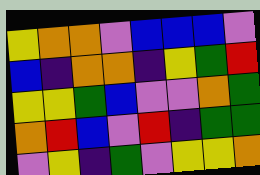[["yellow", "orange", "orange", "violet", "blue", "blue", "blue", "violet"], ["blue", "indigo", "orange", "orange", "indigo", "yellow", "green", "red"], ["yellow", "yellow", "green", "blue", "violet", "violet", "orange", "green"], ["orange", "red", "blue", "violet", "red", "indigo", "green", "green"], ["violet", "yellow", "indigo", "green", "violet", "yellow", "yellow", "orange"]]